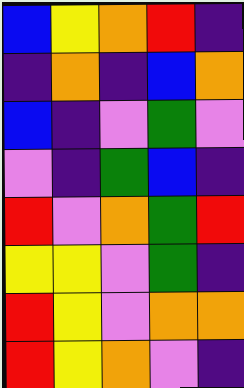[["blue", "yellow", "orange", "red", "indigo"], ["indigo", "orange", "indigo", "blue", "orange"], ["blue", "indigo", "violet", "green", "violet"], ["violet", "indigo", "green", "blue", "indigo"], ["red", "violet", "orange", "green", "red"], ["yellow", "yellow", "violet", "green", "indigo"], ["red", "yellow", "violet", "orange", "orange"], ["red", "yellow", "orange", "violet", "indigo"]]